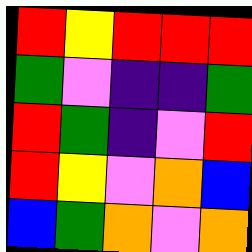[["red", "yellow", "red", "red", "red"], ["green", "violet", "indigo", "indigo", "green"], ["red", "green", "indigo", "violet", "red"], ["red", "yellow", "violet", "orange", "blue"], ["blue", "green", "orange", "violet", "orange"]]